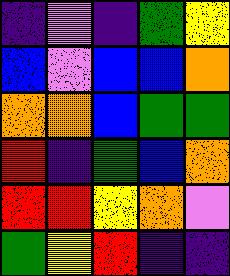[["indigo", "violet", "indigo", "green", "yellow"], ["blue", "violet", "blue", "blue", "orange"], ["orange", "orange", "blue", "green", "green"], ["red", "indigo", "green", "blue", "orange"], ["red", "red", "yellow", "orange", "violet"], ["green", "yellow", "red", "indigo", "indigo"]]